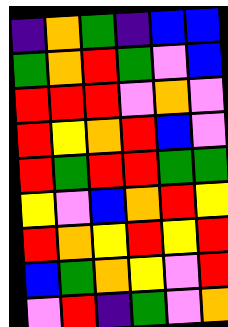[["indigo", "orange", "green", "indigo", "blue", "blue"], ["green", "orange", "red", "green", "violet", "blue"], ["red", "red", "red", "violet", "orange", "violet"], ["red", "yellow", "orange", "red", "blue", "violet"], ["red", "green", "red", "red", "green", "green"], ["yellow", "violet", "blue", "orange", "red", "yellow"], ["red", "orange", "yellow", "red", "yellow", "red"], ["blue", "green", "orange", "yellow", "violet", "red"], ["violet", "red", "indigo", "green", "violet", "orange"]]